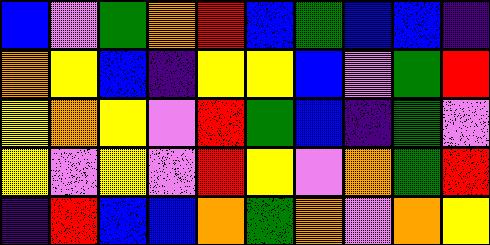[["blue", "violet", "green", "orange", "red", "blue", "green", "blue", "blue", "indigo"], ["orange", "yellow", "blue", "indigo", "yellow", "yellow", "blue", "violet", "green", "red"], ["yellow", "orange", "yellow", "violet", "red", "green", "blue", "indigo", "green", "violet"], ["yellow", "violet", "yellow", "violet", "red", "yellow", "violet", "orange", "green", "red"], ["indigo", "red", "blue", "blue", "orange", "green", "orange", "violet", "orange", "yellow"]]